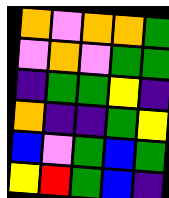[["orange", "violet", "orange", "orange", "green"], ["violet", "orange", "violet", "green", "green"], ["indigo", "green", "green", "yellow", "indigo"], ["orange", "indigo", "indigo", "green", "yellow"], ["blue", "violet", "green", "blue", "green"], ["yellow", "red", "green", "blue", "indigo"]]